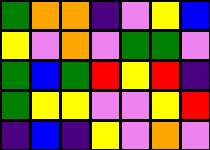[["green", "orange", "orange", "indigo", "violet", "yellow", "blue"], ["yellow", "violet", "orange", "violet", "green", "green", "violet"], ["green", "blue", "green", "red", "yellow", "red", "indigo"], ["green", "yellow", "yellow", "violet", "violet", "yellow", "red"], ["indigo", "blue", "indigo", "yellow", "violet", "orange", "violet"]]